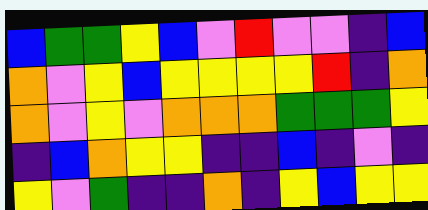[["blue", "green", "green", "yellow", "blue", "violet", "red", "violet", "violet", "indigo", "blue"], ["orange", "violet", "yellow", "blue", "yellow", "yellow", "yellow", "yellow", "red", "indigo", "orange"], ["orange", "violet", "yellow", "violet", "orange", "orange", "orange", "green", "green", "green", "yellow"], ["indigo", "blue", "orange", "yellow", "yellow", "indigo", "indigo", "blue", "indigo", "violet", "indigo"], ["yellow", "violet", "green", "indigo", "indigo", "orange", "indigo", "yellow", "blue", "yellow", "yellow"]]